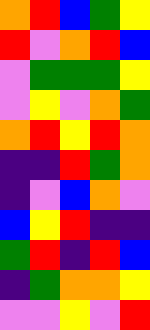[["orange", "red", "blue", "green", "yellow"], ["red", "violet", "orange", "red", "blue"], ["violet", "green", "green", "green", "yellow"], ["violet", "yellow", "violet", "orange", "green"], ["orange", "red", "yellow", "red", "orange"], ["indigo", "indigo", "red", "green", "orange"], ["indigo", "violet", "blue", "orange", "violet"], ["blue", "yellow", "red", "indigo", "indigo"], ["green", "red", "indigo", "red", "blue"], ["indigo", "green", "orange", "orange", "yellow"], ["violet", "violet", "yellow", "violet", "red"]]